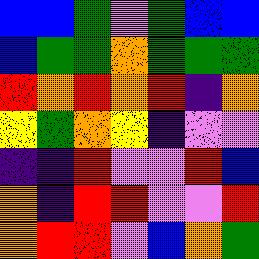[["blue", "blue", "green", "violet", "green", "blue", "blue"], ["blue", "green", "green", "orange", "green", "green", "green"], ["red", "orange", "red", "orange", "red", "indigo", "orange"], ["yellow", "green", "orange", "yellow", "indigo", "violet", "violet"], ["indigo", "indigo", "red", "violet", "violet", "red", "blue"], ["orange", "indigo", "red", "red", "violet", "violet", "red"], ["orange", "red", "red", "violet", "blue", "orange", "green"]]